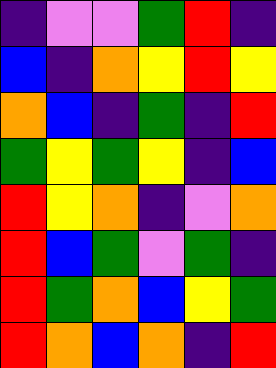[["indigo", "violet", "violet", "green", "red", "indigo"], ["blue", "indigo", "orange", "yellow", "red", "yellow"], ["orange", "blue", "indigo", "green", "indigo", "red"], ["green", "yellow", "green", "yellow", "indigo", "blue"], ["red", "yellow", "orange", "indigo", "violet", "orange"], ["red", "blue", "green", "violet", "green", "indigo"], ["red", "green", "orange", "blue", "yellow", "green"], ["red", "orange", "blue", "orange", "indigo", "red"]]